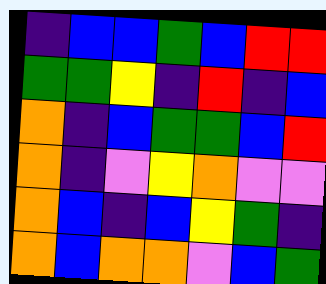[["indigo", "blue", "blue", "green", "blue", "red", "red"], ["green", "green", "yellow", "indigo", "red", "indigo", "blue"], ["orange", "indigo", "blue", "green", "green", "blue", "red"], ["orange", "indigo", "violet", "yellow", "orange", "violet", "violet"], ["orange", "blue", "indigo", "blue", "yellow", "green", "indigo"], ["orange", "blue", "orange", "orange", "violet", "blue", "green"]]